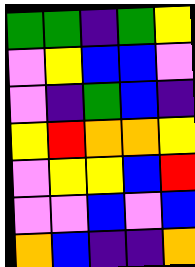[["green", "green", "indigo", "green", "yellow"], ["violet", "yellow", "blue", "blue", "violet"], ["violet", "indigo", "green", "blue", "indigo"], ["yellow", "red", "orange", "orange", "yellow"], ["violet", "yellow", "yellow", "blue", "red"], ["violet", "violet", "blue", "violet", "blue"], ["orange", "blue", "indigo", "indigo", "orange"]]